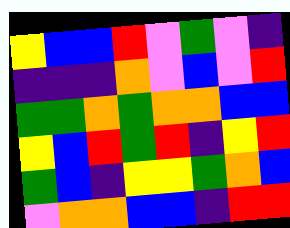[["yellow", "blue", "blue", "red", "violet", "green", "violet", "indigo"], ["indigo", "indigo", "indigo", "orange", "violet", "blue", "violet", "red"], ["green", "green", "orange", "green", "orange", "orange", "blue", "blue"], ["yellow", "blue", "red", "green", "red", "indigo", "yellow", "red"], ["green", "blue", "indigo", "yellow", "yellow", "green", "orange", "blue"], ["violet", "orange", "orange", "blue", "blue", "indigo", "red", "red"]]